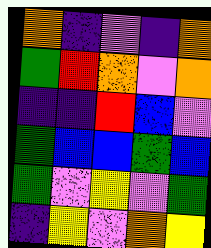[["orange", "indigo", "violet", "indigo", "orange"], ["green", "red", "orange", "violet", "orange"], ["indigo", "indigo", "red", "blue", "violet"], ["green", "blue", "blue", "green", "blue"], ["green", "violet", "yellow", "violet", "green"], ["indigo", "yellow", "violet", "orange", "yellow"]]